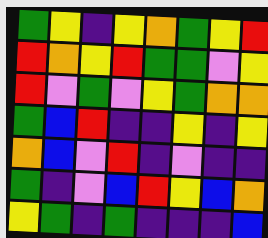[["green", "yellow", "indigo", "yellow", "orange", "green", "yellow", "red"], ["red", "orange", "yellow", "red", "green", "green", "violet", "yellow"], ["red", "violet", "green", "violet", "yellow", "green", "orange", "orange"], ["green", "blue", "red", "indigo", "indigo", "yellow", "indigo", "yellow"], ["orange", "blue", "violet", "red", "indigo", "violet", "indigo", "indigo"], ["green", "indigo", "violet", "blue", "red", "yellow", "blue", "orange"], ["yellow", "green", "indigo", "green", "indigo", "indigo", "indigo", "blue"]]